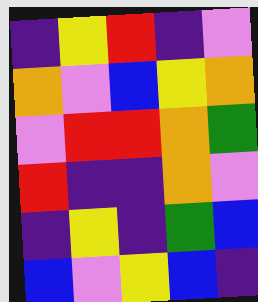[["indigo", "yellow", "red", "indigo", "violet"], ["orange", "violet", "blue", "yellow", "orange"], ["violet", "red", "red", "orange", "green"], ["red", "indigo", "indigo", "orange", "violet"], ["indigo", "yellow", "indigo", "green", "blue"], ["blue", "violet", "yellow", "blue", "indigo"]]